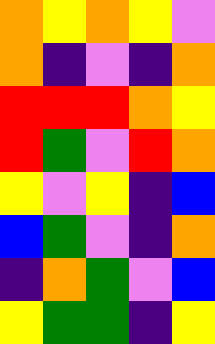[["orange", "yellow", "orange", "yellow", "violet"], ["orange", "indigo", "violet", "indigo", "orange"], ["red", "red", "red", "orange", "yellow"], ["red", "green", "violet", "red", "orange"], ["yellow", "violet", "yellow", "indigo", "blue"], ["blue", "green", "violet", "indigo", "orange"], ["indigo", "orange", "green", "violet", "blue"], ["yellow", "green", "green", "indigo", "yellow"]]